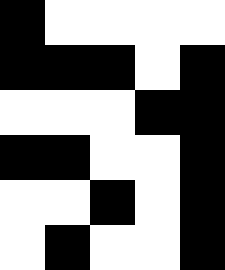[["black", "white", "white", "white", "white"], ["black", "black", "black", "white", "black"], ["white", "white", "white", "black", "black"], ["black", "black", "white", "white", "black"], ["white", "white", "black", "white", "black"], ["white", "black", "white", "white", "black"]]